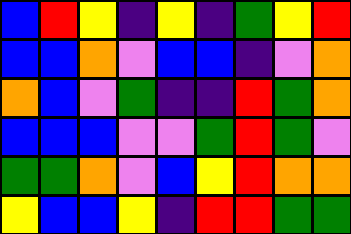[["blue", "red", "yellow", "indigo", "yellow", "indigo", "green", "yellow", "red"], ["blue", "blue", "orange", "violet", "blue", "blue", "indigo", "violet", "orange"], ["orange", "blue", "violet", "green", "indigo", "indigo", "red", "green", "orange"], ["blue", "blue", "blue", "violet", "violet", "green", "red", "green", "violet"], ["green", "green", "orange", "violet", "blue", "yellow", "red", "orange", "orange"], ["yellow", "blue", "blue", "yellow", "indigo", "red", "red", "green", "green"]]